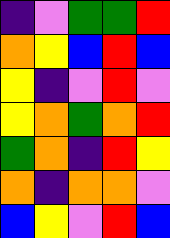[["indigo", "violet", "green", "green", "red"], ["orange", "yellow", "blue", "red", "blue"], ["yellow", "indigo", "violet", "red", "violet"], ["yellow", "orange", "green", "orange", "red"], ["green", "orange", "indigo", "red", "yellow"], ["orange", "indigo", "orange", "orange", "violet"], ["blue", "yellow", "violet", "red", "blue"]]